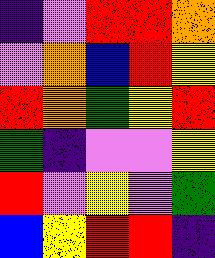[["indigo", "violet", "red", "red", "orange"], ["violet", "orange", "blue", "red", "yellow"], ["red", "orange", "green", "yellow", "red"], ["green", "indigo", "violet", "violet", "yellow"], ["red", "violet", "yellow", "violet", "green"], ["blue", "yellow", "red", "red", "indigo"]]